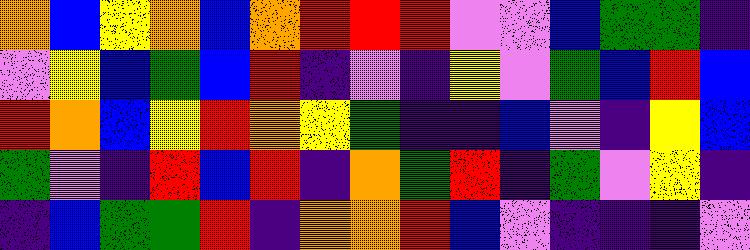[["orange", "blue", "yellow", "orange", "blue", "orange", "red", "red", "red", "violet", "violet", "blue", "green", "green", "indigo"], ["violet", "yellow", "blue", "green", "blue", "red", "indigo", "violet", "indigo", "yellow", "violet", "green", "blue", "red", "blue"], ["red", "orange", "blue", "yellow", "red", "orange", "yellow", "green", "indigo", "indigo", "blue", "violet", "indigo", "yellow", "blue"], ["green", "violet", "indigo", "red", "blue", "red", "indigo", "orange", "green", "red", "indigo", "green", "violet", "yellow", "indigo"], ["indigo", "blue", "green", "green", "red", "indigo", "orange", "orange", "red", "blue", "violet", "indigo", "indigo", "indigo", "violet"]]